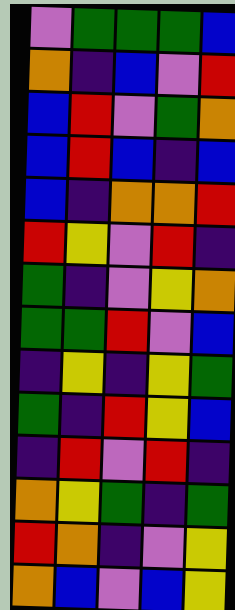[["violet", "green", "green", "green", "blue"], ["orange", "indigo", "blue", "violet", "red"], ["blue", "red", "violet", "green", "orange"], ["blue", "red", "blue", "indigo", "blue"], ["blue", "indigo", "orange", "orange", "red"], ["red", "yellow", "violet", "red", "indigo"], ["green", "indigo", "violet", "yellow", "orange"], ["green", "green", "red", "violet", "blue"], ["indigo", "yellow", "indigo", "yellow", "green"], ["green", "indigo", "red", "yellow", "blue"], ["indigo", "red", "violet", "red", "indigo"], ["orange", "yellow", "green", "indigo", "green"], ["red", "orange", "indigo", "violet", "yellow"], ["orange", "blue", "violet", "blue", "yellow"]]